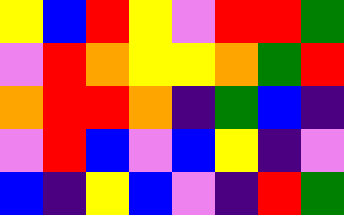[["yellow", "blue", "red", "yellow", "violet", "red", "red", "green"], ["violet", "red", "orange", "yellow", "yellow", "orange", "green", "red"], ["orange", "red", "red", "orange", "indigo", "green", "blue", "indigo"], ["violet", "red", "blue", "violet", "blue", "yellow", "indigo", "violet"], ["blue", "indigo", "yellow", "blue", "violet", "indigo", "red", "green"]]